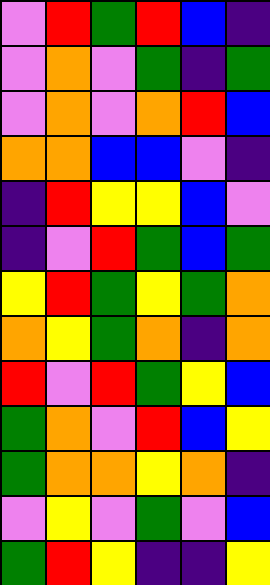[["violet", "red", "green", "red", "blue", "indigo"], ["violet", "orange", "violet", "green", "indigo", "green"], ["violet", "orange", "violet", "orange", "red", "blue"], ["orange", "orange", "blue", "blue", "violet", "indigo"], ["indigo", "red", "yellow", "yellow", "blue", "violet"], ["indigo", "violet", "red", "green", "blue", "green"], ["yellow", "red", "green", "yellow", "green", "orange"], ["orange", "yellow", "green", "orange", "indigo", "orange"], ["red", "violet", "red", "green", "yellow", "blue"], ["green", "orange", "violet", "red", "blue", "yellow"], ["green", "orange", "orange", "yellow", "orange", "indigo"], ["violet", "yellow", "violet", "green", "violet", "blue"], ["green", "red", "yellow", "indigo", "indigo", "yellow"]]